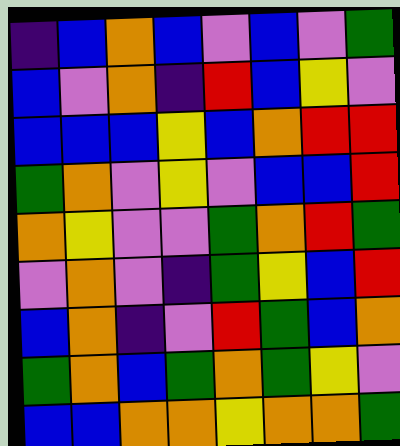[["indigo", "blue", "orange", "blue", "violet", "blue", "violet", "green"], ["blue", "violet", "orange", "indigo", "red", "blue", "yellow", "violet"], ["blue", "blue", "blue", "yellow", "blue", "orange", "red", "red"], ["green", "orange", "violet", "yellow", "violet", "blue", "blue", "red"], ["orange", "yellow", "violet", "violet", "green", "orange", "red", "green"], ["violet", "orange", "violet", "indigo", "green", "yellow", "blue", "red"], ["blue", "orange", "indigo", "violet", "red", "green", "blue", "orange"], ["green", "orange", "blue", "green", "orange", "green", "yellow", "violet"], ["blue", "blue", "orange", "orange", "yellow", "orange", "orange", "green"]]